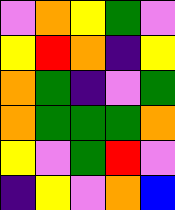[["violet", "orange", "yellow", "green", "violet"], ["yellow", "red", "orange", "indigo", "yellow"], ["orange", "green", "indigo", "violet", "green"], ["orange", "green", "green", "green", "orange"], ["yellow", "violet", "green", "red", "violet"], ["indigo", "yellow", "violet", "orange", "blue"]]